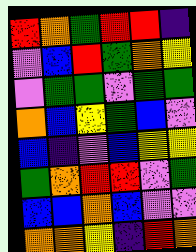[["red", "orange", "green", "red", "red", "indigo"], ["violet", "blue", "red", "green", "orange", "yellow"], ["violet", "green", "green", "violet", "green", "green"], ["orange", "blue", "yellow", "green", "blue", "violet"], ["blue", "indigo", "violet", "blue", "yellow", "yellow"], ["green", "orange", "red", "red", "violet", "green"], ["blue", "blue", "orange", "blue", "violet", "violet"], ["orange", "orange", "yellow", "indigo", "red", "orange"]]